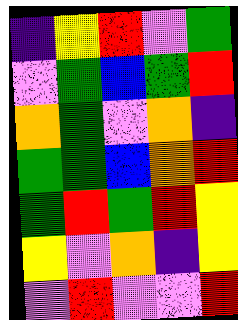[["indigo", "yellow", "red", "violet", "green"], ["violet", "green", "blue", "green", "red"], ["orange", "green", "violet", "orange", "indigo"], ["green", "green", "blue", "orange", "red"], ["green", "red", "green", "red", "yellow"], ["yellow", "violet", "orange", "indigo", "yellow"], ["violet", "red", "violet", "violet", "red"]]